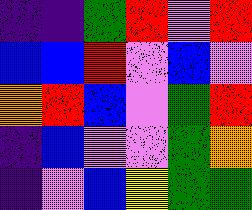[["indigo", "indigo", "green", "red", "violet", "red"], ["blue", "blue", "red", "violet", "blue", "violet"], ["orange", "red", "blue", "violet", "green", "red"], ["indigo", "blue", "violet", "violet", "green", "orange"], ["indigo", "violet", "blue", "yellow", "green", "green"]]